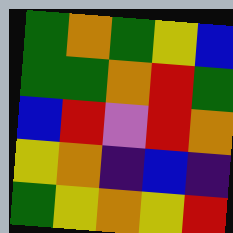[["green", "orange", "green", "yellow", "blue"], ["green", "green", "orange", "red", "green"], ["blue", "red", "violet", "red", "orange"], ["yellow", "orange", "indigo", "blue", "indigo"], ["green", "yellow", "orange", "yellow", "red"]]